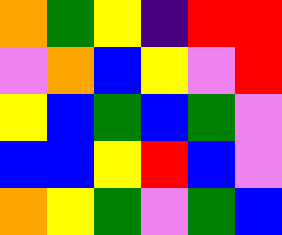[["orange", "green", "yellow", "indigo", "red", "red"], ["violet", "orange", "blue", "yellow", "violet", "red"], ["yellow", "blue", "green", "blue", "green", "violet"], ["blue", "blue", "yellow", "red", "blue", "violet"], ["orange", "yellow", "green", "violet", "green", "blue"]]